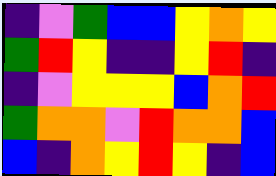[["indigo", "violet", "green", "blue", "blue", "yellow", "orange", "yellow"], ["green", "red", "yellow", "indigo", "indigo", "yellow", "red", "indigo"], ["indigo", "violet", "yellow", "yellow", "yellow", "blue", "orange", "red"], ["green", "orange", "orange", "violet", "red", "orange", "orange", "blue"], ["blue", "indigo", "orange", "yellow", "red", "yellow", "indigo", "blue"]]